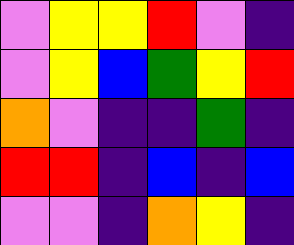[["violet", "yellow", "yellow", "red", "violet", "indigo"], ["violet", "yellow", "blue", "green", "yellow", "red"], ["orange", "violet", "indigo", "indigo", "green", "indigo"], ["red", "red", "indigo", "blue", "indigo", "blue"], ["violet", "violet", "indigo", "orange", "yellow", "indigo"]]